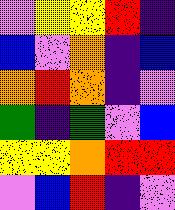[["violet", "yellow", "yellow", "red", "indigo"], ["blue", "violet", "orange", "indigo", "blue"], ["orange", "red", "orange", "indigo", "violet"], ["green", "indigo", "green", "violet", "blue"], ["yellow", "yellow", "orange", "red", "red"], ["violet", "blue", "red", "indigo", "violet"]]